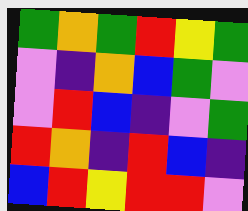[["green", "orange", "green", "red", "yellow", "green"], ["violet", "indigo", "orange", "blue", "green", "violet"], ["violet", "red", "blue", "indigo", "violet", "green"], ["red", "orange", "indigo", "red", "blue", "indigo"], ["blue", "red", "yellow", "red", "red", "violet"]]